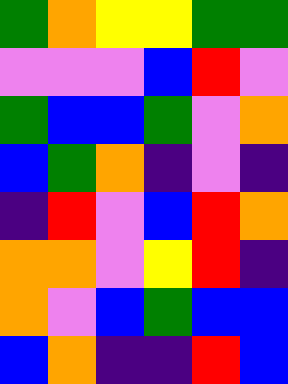[["green", "orange", "yellow", "yellow", "green", "green"], ["violet", "violet", "violet", "blue", "red", "violet"], ["green", "blue", "blue", "green", "violet", "orange"], ["blue", "green", "orange", "indigo", "violet", "indigo"], ["indigo", "red", "violet", "blue", "red", "orange"], ["orange", "orange", "violet", "yellow", "red", "indigo"], ["orange", "violet", "blue", "green", "blue", "blue"], ["blue", "orange", "indigo", "indigo", "red", "blue"]]